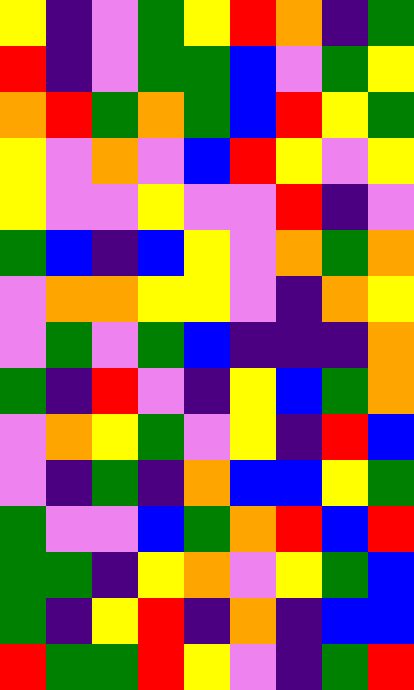[["yellow", "indigo", "violet", "green", "yellow", "red", "orange", "indigo", "green"], ["red", "indigo", "violet", "green", "green", "blue", "violet", "green", "yellow"], ["orange", "red", "green", "orange", "green", "blue", "red", "yellow", "green"], ["yellow", "violet", "orange", "violet", "blue", "red", "yellow", "violet", "yellow"], ["yellow", "violet", "violet", "yellow", "violet", "violet", "red", "indigo", "violet"], ["green", "blue", "indigo", "blue", "yellow", "violet", "orange", "green", "orange"], ["violet", "orange", "orange", "yellow", "yellow", "violet", "indigo", "orange", "yellow"], ["violet", "green", "violet", "green", "blue", "indigo", "indigo", "indigo", "orange"], ["green", "indigo", "red", "violet", "indigo", "yellow", "blue", "green", "orange"], ["violet", "orange", "yellow", "green", "violet", "yellow", "indigo", "red", "blue"], ["violet", "indigo", "green", "indigo", "orange", "blue", "blue", "yellow", "green"], ["green", "violet", "violet", "blue", "green", "orange", "red", "blue", "red"], ["green", "green", "indigo", "yellow", "orange", "violet", "yellow", "green", "blue"], ["green", "indigo", "yellow", "red", "indigo", "orange", "indigo", "blue", "blue"], ["red", "green", "green", "red", "yellow", "violet", "indigo", "green", "red"]]